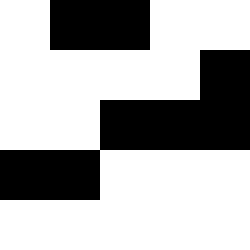[["white", "black", "black", "white", "white"], ["white", "white", "white", "white", "black"], ["white", "white", "black", "black", "black"], ["black", "black", "white", "white", "white"], ["white", "white", "white", "white", "white"]]